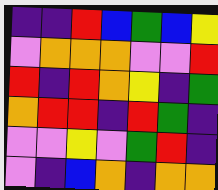[["indigo", "indigo", "red", "blue", "green", "blue", "yellow"], ["violet", "orange", "orange", "orange", "violet", "violet", "red"], ["red", "indigo", "red", "orange", "yellow", "indigo", "green"], ["orange", "red", "red", "indigo", "red", "green", "indigo"], ["violet", "violet", "yellow", "violet", "green", "red", "indigo"], ["violet", "indigo", "blue", "orange", "indigo", "orange", "orange"]]